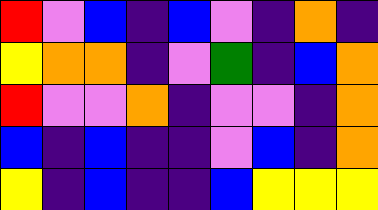[["red", "violet", "blue", "indigo", "blue", "violet", "indigo", "orange", "indigo"], ["yellow", "orange", "orange", "indigo", "violet", "green", "indigo", "blue", "orange"], ["red", "violet", "violet", "orange", "indigo", "violet", "violet", "indigo", "orange"], ["blue", "indigo", "blue", "indigo", "indigo", "violet", "blue", "indigo", "orange"], ["yellow", "indigo", "blue", "indigo", "indigo", "blue", "yellow", "yellow", "yellow"]]